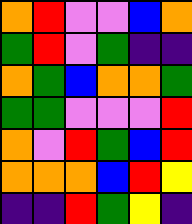[["orange", "red", "violet", "violet", "blue", "orange"], ["green", "red", "violet", "green", "indigo", "indigo"], ["orange", "green", "blue", "orange", "orange", "green"], ["green", "green", "violet", "violet", "violet", "red"], ["orange", "violet", "red", "green", "blue", "red"], ["orange", "orange", "orange", "blue", "red", "yellow"], ["indigo", "indigo", "red", "green", "yellow", "indigo"]]